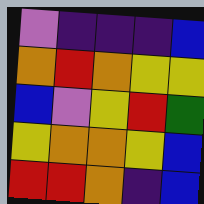[["violet", "indigo", "indigo", "indigo", "blue"], ["orange", "red", "orange", "yellow", "yellow"], ["blue", "violet", "yellow", "red", "green"], ["yellow", "orange", "orange", "yellow", "blue"], ["red", "red", "orange", "indigo", "blue"]]